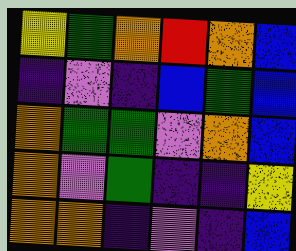[["yellow", "green", "orange", "red", "orange", "blue"], ["indigo", "violet", "indigo", "blue", "green", "blue"], ["orange", "green", "green", "violet", "orange", "blue"], ["orange", "violet", "green", "indigo", "indigo", "yellow"], ["orange", "orange", "indigo", "violet", "indigo", "blue"]]